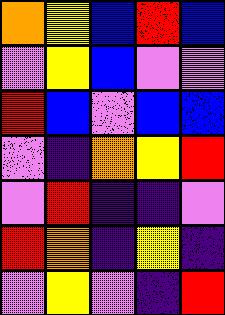[["orange", "yellow", "blue", "red", "blue"], ["violet", "yellow", "blue", "violet", "violet"], ["red", "blue", "violet", "blue", "blue"], ["violet", "indigo", "orange", "yellow", "red"], ["violet", "red", "indigo", "indigo", "violet"], ["red", "orange", "indigo", "yellow", "indigo"], ["violet", "yellow", "violet", "indigo", "red"]]